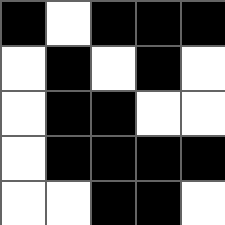[["black", "white", "black", "black", "black"], ["white", "black", "white", "black", "white"], ["white", "black", "black", "white", "white"], ["white", "black", "black", "black", "black"], ["white", "white", "black", "black", "white"]]